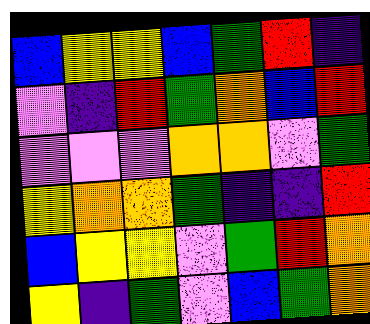[["blue", "yellow", "yellow", "blue", "green", "red", "indigo"], ["violet", "indigo", "red", "green", "orange", "blue", "red"], ["violet", "violet", "violet", "orange", "orange", "violet", "green"], ["yellow", "orange", "orange", "green", "indigo", "indigo", "red"], ["blue", "yellow", "yellow", "violet", "green", "red", "orange"], ["yellow", "indigo", "green", "violet", "blue", "green", "orange"]]